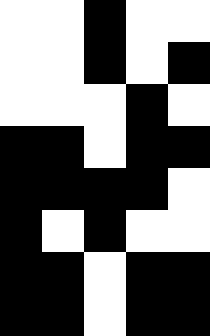[["white", "white", "black", "white", "white"], ["white", "white", "black", "white", "black"], ["white", "white", "white", "black", "white"], ["black", "black", "white", "black", "black"], ["black", "black", "black", "black", "white"], ["black", "white", "black", "white", "white"], ["black", "black", "white", "black", "black"], ["black", "black", "white", "black", "black"]]